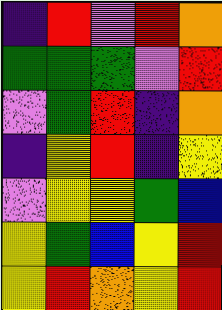[["indigo", "red", "violet", "red", "orange"], ["green", "green", "green", "violet", "red"], ["violet", "green", "red", "indigo", "orange"], ["indigo", "yellow", "red", "indigo", "yellow"], ["violet", "yellow", "yellow", "green", "blue"], ["yellow", "green", "blue", "yellow", "red"], ["yellow", "red", "orange", "yellow", "red"]]